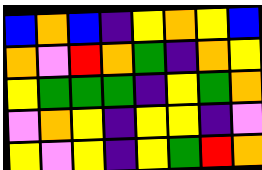[["blue", "orange", "blue", "indigo", "yellow", "orange", "yellow", "blue"], ["orange", "violet", "red", "orange", "green", "indigo", "orange", "yellow"], ["yellow", "green", "green", "green", "indigo", "yellow", "green", "orange"], ["violet", "orange", "yellow", "indigo", "yellow", "yellow", "indigo", "violet"], ["yellow", "violet", "yellow", "indigo", "yellow", "green", "red", "orange"]]